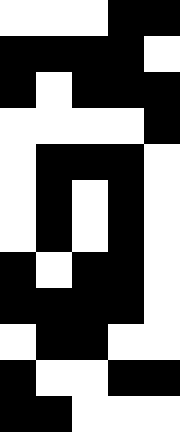[["white", "white", "white", "black", "black"], ["black", "black", "black", "black", "white"], ["black", "white", "black", "black", "black"], ["white", "white", "white", "white", "black"], ["white", "black", "black", "black", "white"], ["white", "black", "white", "black", "white"], ["white", "black", "white", "black", "white"], ["black", "white", "black", "black", "white"], ["black", "black", "black", "black", "white"], ["white", "black", "black", "white", "white"], ["black", "white", "white", "black", "black"], ["black", "black", "white", "white", "white"]]